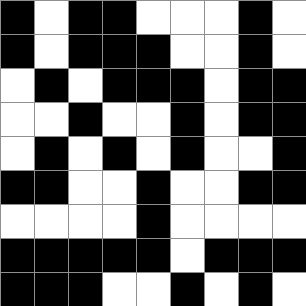[["black", "white", "black", "black", "white", "white", "white", "black", "white"], ["black", "white", "black", "black", "black", "white", "white", "black", "white"], ["white", "black", "white", "black", "black", "black", "white", "black", "black"], ["white", "white", "black", "white", "white", "black", "white", "black", "black"], ["white", "black", "white", "black", "white", "black", "white", "white", "black"], ["black", "black", "white", "white", "black", "white", "white", "black", "black"], ["white", "white", "white", "white", "black", "white", "white", "white", "white"], ["black", "black", "black", "black", "black", "white", "black", "black", "black"], ["black", "black", "black", "white", "white", "black", "white", "black", "white"]]